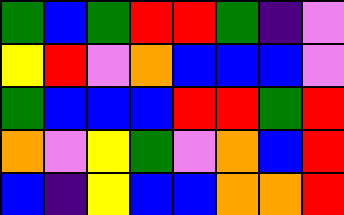[["green", "blue", "green", "red", "red", "green", "indigo", "violet"], ["yellow", "red", "violet", "orange", "blue", "blue", "blue", "violet"], ["green", "blue", "blue", "blue", "red", "red", "green", "red"], ["orange", "violet", "yellow", "green", "violet", "orange", "blue", "red"], ["blue", "indigo", "yellow", "blue", "blue", "orange", "orange", "red"]]